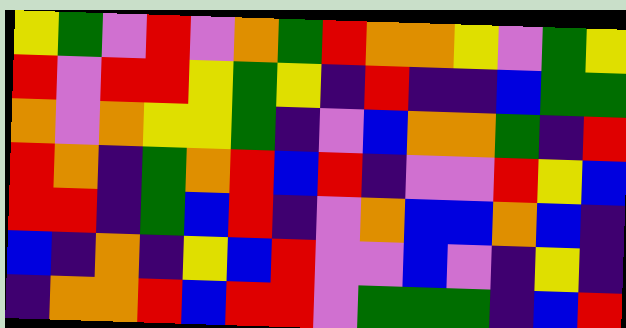[["yellow", "green", "violet", "red", "violet", "orange", "green", "red", "orange", "orange", "yellow", "violet", "green", "yellow"], ["red", "violet", "red", "red", "yellow", "green", "yellow", "indigo", "red", "indigo", "indigo", "blue", "green", "green"], ["orange", "violet", "orange", "yellow", "yellow", "green", "indigo", "violet", "blue", "orange", "orange", "green", "indigo", "red"], ["red", "orange", "indigo", "green", "orange", "red", "blue", "red", "indigo", "violet", "violet", "red", "yellow", "blue"], ["red", "red", "indigo", "green", "blue", "red", "indigo", "violet", "orange", "blue", "blue", "orange", "blue", "indigo"], ["blue", "indigo", "orange", "indigo", "yellow", "blue", "red", "violet", "violet", "blue", "violet", "indigo", "yellow", "indigo"], ["indigo", "orange", "orange", "red", "blue", "red", "red", "violet", "green", "green", "green", "indigo", "blue", "red"]]